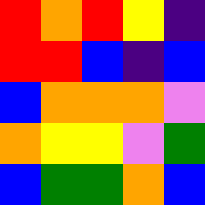[["red", "orange", "red", "yellow", "indigo"], ["red", "red", "blue", "indigo", "blue"], ["blue", "orange", "orange", "orange", "violet"], ["orange", "yellow", "yellow", "violet", "green"], ["blue", "green", "green", "orange", "blue"]]